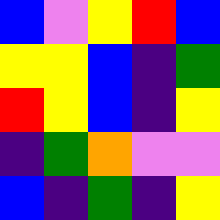[["blue", "violet", "yellow", "red", "blue"], ["yellow", "yellow", "blue", "indigo", "green"], ["red", "yellow", "blue", "indigo", "yellow"], ["indigo", "green", "orange", "violet", "violet"], ["blue", "indigo", "green", "indigo", "yellow"]]